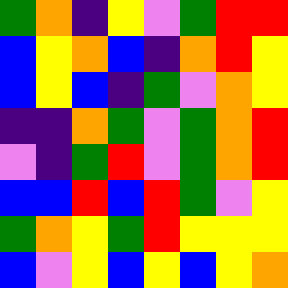[["green", "orange", "indigo", "yellow", "violet", "green", "red", "red"], ["blue", "yellow", "orange", "blue", "indigo", "orange", "red", "yellow"], ["blue", "yellow", "blue", "indigo", "green", "violet", "orange", "yellow"], ["indigo", "indigo", "orange", "green", "violet", "green", "orange", "red"], ["violet", "indigo", "green", "red", "violet", "green", "orange", "red"], ["blue", "blue", "red", "blue", "red", "green", "violet", "yellow"], ["green", "orange", "yellow", "green", "red", "yellow", "yellow", "yellow"], ["blue", "violet", "yellow", "blue", "yellow", "blue", "yellow", "orange"]]